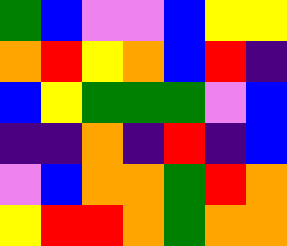[["green", "blue", "violet", "violet", "blue", "yellow", "yellow"], ["orange", "red", "yellow", "orange", "blue", "red", "indigo"], ["blue", "yellow", "green", "green", "green", "violet", "blue"], ["indigo", "indigo", "orange", "indigo", "red", "indigo", "blue"], ["violet", "blue", "orange", "orange", "green", "red", "orange"], ["yellow", "red", "red", "orange", "green", "orange", "orange"]]